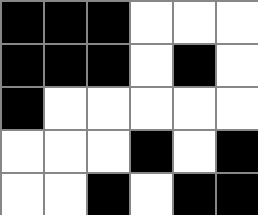[["black", "black", "black", "white", "white", "white"], ["black", "black", "black", "white", "black", "white"], ["black", "white", "white", "white", "white", "white"], ["white", "white", "white", "black", "white", "black"], ["white", "white", "black", "white", "black", "black"]]